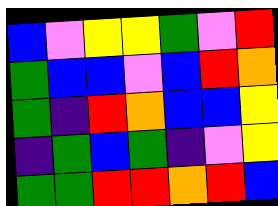[["blue", "violet", "yellow", "yellow", "green", "violet", "red"], ["green", "blue", "blue", "violet", "blue", "red", "orange"], ["green", "indigo", "red", "orange", "blue", "blue", "yellow"], ["indigo", "green", "blue", "green", "indigo", "violet", "yellow"], ["green", "green", "red", "red", "orange", "red", "blue"]]